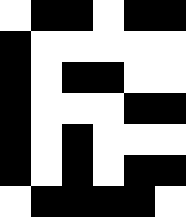[["white", "black", "black", "white", "black", "black"], ["black", "white", "white", "white", "white", "white"], ["black", "white", "black", "black", "white", "white"], ["black", "white", "white", "white", "black", "black"], ["black", "white", "black", "white", "white", "white"], ["black", "white", "black", "white", "black", "black"], ["white", "black", "black", "black", "black", "white"]]